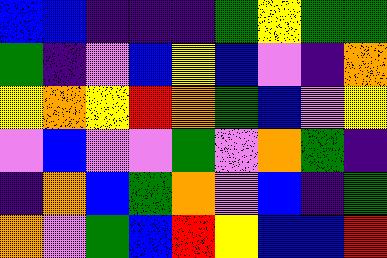[["blue", "blue", "indigo", "indigo", "indigo", "green", "yellow", "green", "green"], ["green", "indigo", "violet", "blue", "yellow", "blue", "violet", "indigo", "orange"], ["yellow", "orange", "yellow", "red", "orange", "green", "blue", "violet", "yellow"], ["violet", "blue", "violet", "violet", "green", "violet", "orange", "green", "indigo"], ["indigo", "orange", "blue", "green", "orange", "violet", "blue", "indigo", "green"], ["orange", "violet", "green", "blue", "red", "yellow", "blue", "blue", "red"]]